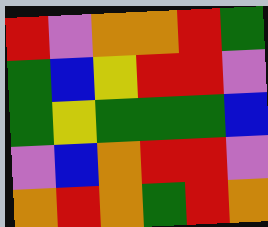[["red", "violet", "orange", "orange", "red", "green"], ["green", "blue", "yellow", "red", "red", "violet"], ["green", "yellow", "green", "green", "green", "blue"], ["violet", "blue", "orange", "red", "red", "violet"], ["orange", "red", "orange", "green", "red", "orange"]]